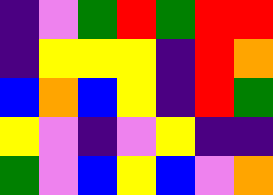[["indigo", "violet", "green", "red", "green", "red", "red"], ["indigo", "yellow", "yellow", "yellow", "indigo", "red", "orange"], ["blue", "orange", "blue", "yellow", "indigo", "red", "green"], ["yellow", "violet", "indigo", "violet", "yellow", "indigo", "indigo"], ["green", "violet", "blue", "yellow", "blue", "violet", "orange"]]